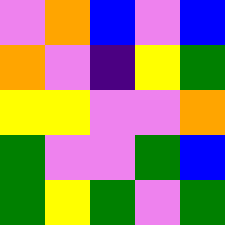[["violet", "orange", "blue", "violet", "blue"], ["orange", "violet", "indigo", "yellow", "green"], ["yellow", "yellow", "violet", "violet", "orange"], ["green", "violet", "violet", "green", "blue"], ["green", "yellow", "green", "violet", "green"]]